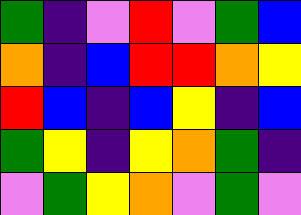[["green", "indigo", "violet", "red", "violet", "green", "blue"], ["orange", "indigo", "blue", "red", "red", "orange", "yellow"], ["red", "blue", "indigo", "blue", "yellow", "indigo", "blue"], ["green", "yellow", "indigo", "yellow", "orange", "green", "indigo"], ["violet", "green", "yellow", "orange", "violet", "green", "violet"]]